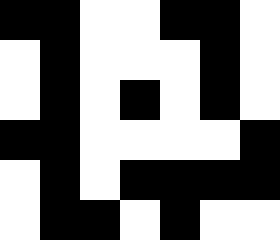[["black", "black", "white", "white", "black", "black", "white"], ["white", "black", "white", "white", "white", "black", "white"], ["white", "black", "white", "black", "white", "black", "white"], ["black", "black", "white", "white", "white", "white", "black"], ["white", "black", "white", "black", "black", "black", "black"], ["white", "black", "black", "white", "black", "white", "white"]]